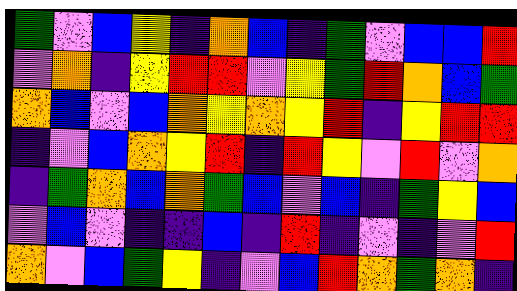[["green", "violet", "blue", "yellow", "indigo", "orange", "blue", "indigo", "green", "violet", "blue", "blue", "red"], ["violet", "orange", "indigo", "yellow", "red", "red", "violet", "yellow", "green", "red", "orange", "blue", "green"], ["orange", "blue", "violet", "blue", "orange", "yellow", "orange", "yellow", "red", "indigo", "yellow", "red", "red"], ["indigo", "violet", "blue", "orange", "yellow", "red", "indigo", "red", "yellow", "violet", "red", "violet", "orange"], ["indigo", "green", "orange", "blue", "orange", "green", "blue", "violet", "blue", "indigo", "green", "yellow", "blue"], ["violet", "blue", "violet", "indigo", "indigo", "blue", "indigo", "red", "indigo", "violet", "indigo", "violet", "red"], ["orange", "violet", "blue", "green", "yellow", "indigo", "violet", "blue", "red", "orange", "green", "orange", "indigo"]]